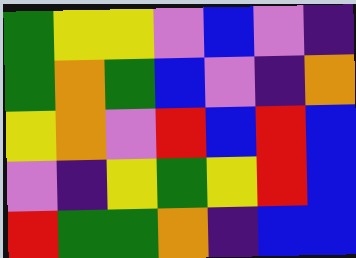[["green", "yellow", "yellow", "violet", "blue", "violet", "indigo"], ["green", "orange", "green", "blue", "violet", "indigo", "orange"], ["yellow", "orange", "violet", "red", "blue", "red", "blue"], ["violet", "indigo", "yellow", "green", "yellow", "red", "blue"], ["red", "green", "green", "orange", "indigo", "blue", "blue"]]